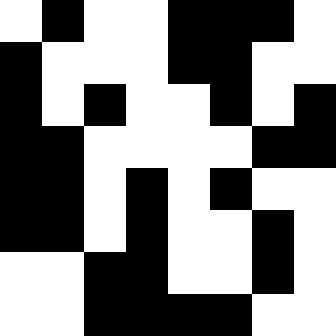[["white", "black", "white", "white", "black", "black", "black", "white"], ["black", "white", "white", "white", "black", "black", "white", "white"], ["black", "white", "black", "white", "white", "black", "white", "black"], ["black", "black", "white", "white", "white", "white", "black", "black"], ["black", "black", "white", "black", "white", "black", "white", "white"], ["black", "black", "white", "black", "white", "white", "black", "white"], ["white", "white", "black", "black", "white", "white", "black", "white"], ["white", "white", "black", "black", "black", "black", "white", "white"]]